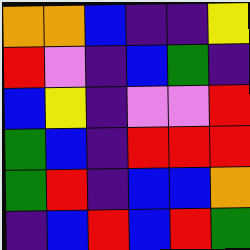[["orange", "orange", "blue", "indigo", "indigo", "yellow"], ["red", "violet", "indigo", "blue", "green", "indigo"], ["blue", "yellow", "indigo", "violet", "violet", "red"], ["green", "blue", "indigo", "red", "red", "red"], ["green", "red", "indigo", "blue", "blue", "orange"], ["indigo", "blue", "red", "blue", "red", "green"]]